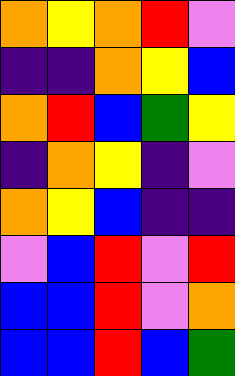[["orange", "yellow", "orange", "red", "violet"], ["indigo", "indigo", "orange", "yellow", "blue"], ["orange", "red", "blue", "green", "yellow"], ["indigo", "orange", "yellow", "indigo", "violet"], ["orange", "yellow", "blue", "indigo", "indigo"], ["violet", "blue", "red", "violet", "red"], ["blue", "blue", "red", "violet", "orange"], ["blue", "blue", "red", "blue", "green"]]